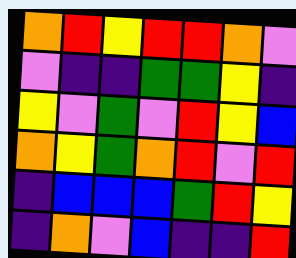[["orange", "red", "yellow", "red", "red", "orange", "violet"], ["violet", "indigo", "indigo", "green", "green", "yellow", "indigo"], ["yellow", "violet", "green", "violet", "red", "yellow", "blue"], ["orange", "yellow", "green", "orange", "red", "violet", "red"], ["indigo", "blue", "blue", "blue", "green", "red", "yellow"], ["indigo", "orange", "violet", "blue", "indigo", "indigo", "red"]]